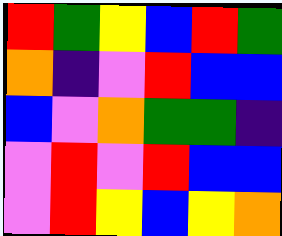[["red", "green", "yellow", "blue", "red", "green"], ["orange", "indigo", "violet", "red", "blue", "blue"], ["blue", "violet", "orange", "green", "green", "indigo"], ["violet", "red", "violet", "red", "blue", "blue"], ["violet", "red", "yellow", "blue", "yellow", "orange"]]